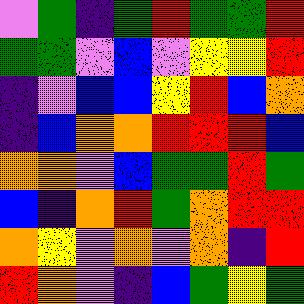[["violet", "green", "indigo", "green", "red", "green", "green", "red"], ["green", "green", "violet", "blue", "violet", "yellow", "yellow", "red"], ["indigo", "violet", "blue", "blue", "yellow", "red", "blue", "orange"], ["indigo", "blue", "orange", "orange", "red", "red", "red", "blue"], ["orange", "orange", "violet", "blue", "green", "green", "red", "green"], ["blue", "indigo", "orange", "red", "green", "orange", "red", "red"], ["orange", "yellow", "violet", "orange", "violet", "orange", "indigo", "red"], ["red", "orange", "violet", "indigo", "blue", "green", "yellow", "green"]]